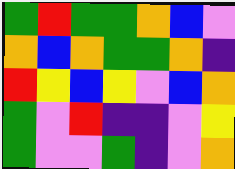[["green", "red", "green", "green", "orange", "blue", "violet"], ["orange", "blue", "orange", "green", "green", "orange", "indigo"], ["red", "yellow", "blue", "yellow", "violet", "blue", "orange"], ["green", "violet", "red", "indigo", "indigo", "violet", "yellow"], ["green", "violet", "violet", "green", "indigo", "violet", "orange"]]